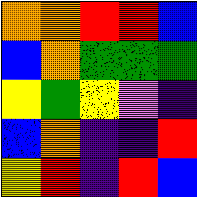[["orange", "orange", "red", "red", "blue"], ["blue", "orange", "green", "green", "green"], ["yellow", "green", "yellow", "violet", "indigo"], ["blue", "orange", "indigo", "indigo", "red"], ["yellow", "red", "indigo", "red", "blue"]]